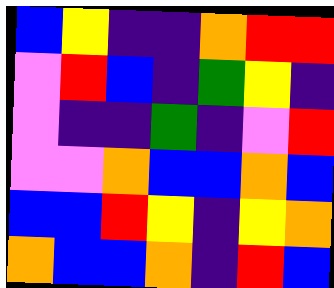[["blue", "yellow", "indigo", "indigo", "orange", "red", "red"], ["violet", "red", "blue", "indigo", "green", "yellow", "indigo"], ["violet", "indigo", "indigo", "green", "indigo", "violet", "red"], ["violet", "violet", "orange", "blue", "blue", "orange", "blue"], ["blue", "blue", "red", "yellow", "indigo", "yellow", "orange"], ["orange", "blue", "blue", "orange", "indigo", "red", "blue"]]